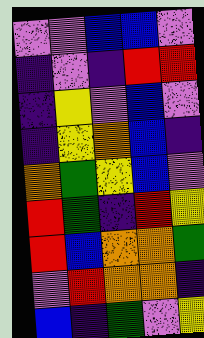[["violet", "violet", "blue", "blue", "violet"], ["indigo", "violet", "indigo", "red", "red"], ["indigo", "yellow", "violet", "blue", "violet"], ["indigo", "yellow", "orange", "blue", "indigo"], ["orange", "green", "yellow", "blue", "violet"], ["red", "green", "indigo", "red", "yellow"], ["red", "blue", "orange", "orange", "green"], ["violet", "red", "orange", "orange", "indigo"], ["blue", "indigo", "green", "violet", "yellow"]]